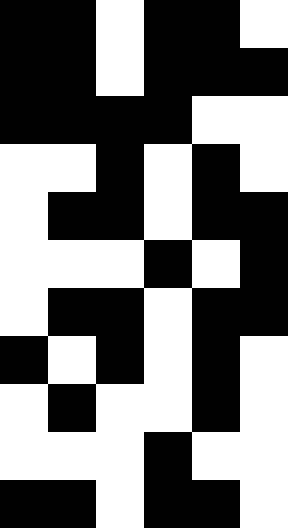[["black", "black", "white", "black", "black", "white"], ["black", "black", "white", "black", "black", "black"], ["black", "black", "black", "black", "white", "white"], ["white", "white", "black", "white", "black", "white"], ["white", "black", "black", "white", "black", "black"], ["white", "white", "white", "black", "white", "black"], ["white", "black", "black", "white", "black", "black"], ["black", "white", "black", "white", "black", "white"], ["white", "black", "white", "white", "black", "white"], ["white", "white", "white", "black", "white", "white"], ["black", "black", "white", "black", "black", "white"]]